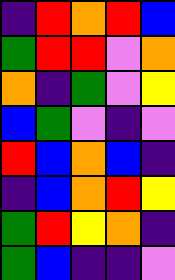[["indigo", "red", "orange", "red", "blue"], ["green", "red", "red", "violet", "orange"], ["orange", "indigo", "green", "violet", "yellow"], ["blue", "green", "violet", "indigo", "violet"], ["red", "blue", "orange", "blue", "indigo"], ["indigo", "blue", "orange", "red", "yellow"], ["green", "red", "yellow", "orange", "indigo"], ["green", "blue", "indigo", "indigo", "violet"]]